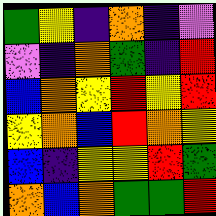[["green", "yellow", "indigo", "orange", "indigo", "violet"], ["violet", "indigo", "orange", "green", "indigo", "red"], ["blue", "orange", "yellow", "red", "yellow", "red"], ["yellow", "orange", "blue", "red", "orange", "yellow"], ["blue", "indigo", "yellow", "yellow", "red", "green"], ["orange", "blue", "orange", "green", "green", "red"]]